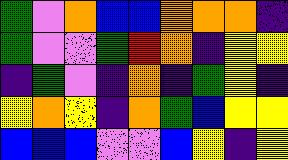[["green", "violet", "orange", "blue", "blue", "orange", "orange", "orange", "indigo"], ["green", "violet", "violet", "green", "red", "orange", "indigo", "yellow", "yellow"], ["indigo", "green", "violet", "indigo", "orange", "indigo", "green", "yellow", "indigo"], ["yellow", "orange", "yellow", "indigo", "orange", "green", "blue", "yellow", "yellow"], ["blue", "blue", "blue", "violet", "violet", "blue", "yellow", "indigo", "yellow"]]